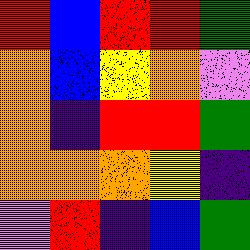[["red", "blue", "red", "red", "green"], ["orange", "blue", "yellow", "orange", "violet"], ["orange", "indigo", "red", "red", "green"], ["orange", "orange", "orange", "yellow", "indigo"], ["violet", "red", "indigo", "blue", "green"]]